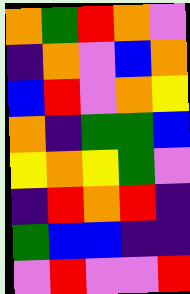[["orange", "green", "red", "orange", "violet"], ["indigo", "orange", "violet", "blue", "orange"], ["blue", "red", "violet", "orange", "yellow"], ["orange", "indigo", "green", "green", "blue"], ["yellow", "orange", "yellow", "green", "violet"], ["indigo", "red", "orange", "red", "indigo"], ["green", "blue", "blue", "indigo", "indigo"], ["violet", "red", "violet", "violet", "red"]]